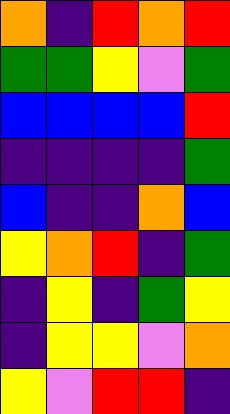[["orange", "indigo", "red", "orange", "red"], ["green", "green", "yellow", "violet", "green"], ["blue", "blue", "blue", "blue", "red"], ["indigo", "indigo", "indigo", "indigo", "green"], ["blue", "indigo", "indigo", "orange", "blue"], ["yellow", "orange", "red", "indigo", "green"], ["indigo", "yellow", "indigo", "green", "yellow"], ["indigo", "yellow", "yellow", "violet", "orange"], ["yellow", "violet", "red", "red", "indigo"]]